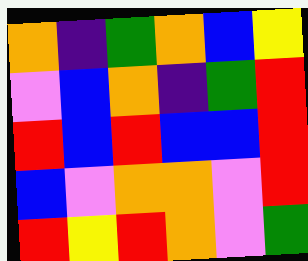[["orange", "indigo", "green", "orange", "blue", "yellow"], ["violet", "blue", "orange", "indigo", "green", "red"], ["red", "blue", "red", "blue", "blue", "red"], ["blue", "violet", "orange", "orange", "violet", "red"], ["red", "yellow", "red", "orange", "violet", "green"]]